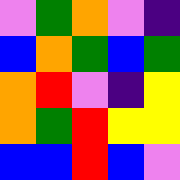[["violet", "green", "orange", "violet", "indigo"], ["blue", "orange", "green", "blue", "green"], ["orange", "red", "violet", "indigo", "yellow"], ["orange", "green", "red", "yellow", "yellow"], ["blue", "blue", "red", "blue", "violet"]]